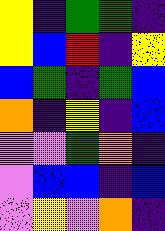[["yellow", "indigo", "green", "green", "indigo"], ["yellow", "blue", "red", "indigo", "yellow"], ["blue", "green", "indigo", "green", "blue"], ["orange", "indigo", "yellow", "indigo", "blue"], ["violet", "violet", "green", "orange", "indigo"], ["violet", "blue", "blue", "indigo", "blue"], ["violet", "yellow", "violet", "orange", "indigo"]]